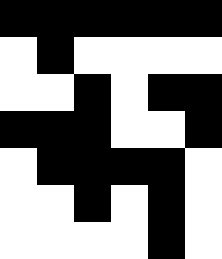[["black", "black", "black", "black", "black", "black"], ["white", "black", "white", "white", "white", "white"], ["white", "white", "black", "white", "black", "black"], ["black", "black", "black", "white", "white", "black"], ["white", "black", "black", "black", "black", "white"], ["white", "white", "black", "white", "black", "white"], ["white", "white", "white", "white", "black", "white"]]